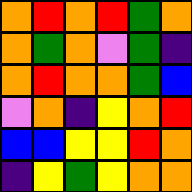[["orange", "red", "orange", "red", "green", "orange"], ["orange", "green", "orange", "violet", "green", "indigo"], ["orange", "red", "orange", "orange", "green", "blue"], ["violet", "orange", "indigo", "yellow", "orange", "red"], ["blue", "blue", "yellow", "yellow", "red", "orange"], ["indigo", "yellow", "green", "yellow", "orange", "orange"]]